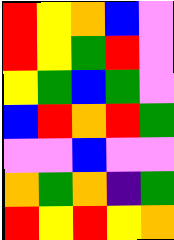[["red", "yellow", "orange", "blue", "violet"], ["red", "yellow", "green", "red", "violet"], ["yellow", "green", "blue", "green", "violet"], ["blue", "red", "orange", "red", "green"], ["violet", "violet", "blue", "violet", "violet"], ["orange", "green", "orange", "indigo", "green"], ["red", "yellow", "red", "yellow", "orange"]]